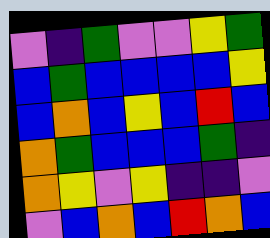[["violet", "indigo", "green", "violet", "violet", "yellow", "green"], ["blue", "green", "blue", "blue", "blue", "blue", "yellow"], ["blue", "orange", "blue", "yellow", "blue", "red", "blue"], ["orange", "green", "blue", "blue", "blue", "green", "indigo"], ["orange", "yellow", "violet", "yellow", "indigo", "indigo", "violet"], ["violet", "blue", "orange", "blue", "red", "orange", "blue"]]